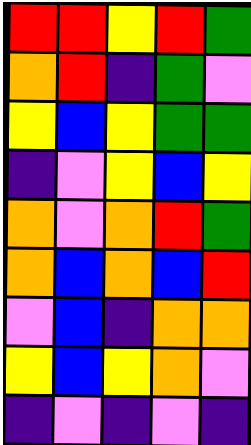[["red", "red", "yellow", "red", "green"], ["orange", "red", "indigo", "green", "violet"], ["yellow", "blue", "yellow", "green", "green"], ["indigo", "violet", "yellow", "blue", "yellow"], ["orange", "violet", "orange", "red", "green"], ["orange", "blue", "orange", "blue", "red"], ["violet", "blue", "indigo", "orange", "orange"], ["yellow", "blue", "yellow", "orange", "violet"], ["indigo", "violet", "indigo", "violet", "indigo"]]